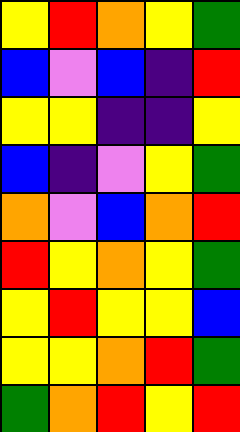[["yellow", "red", "orange", "yellow", "green"], ["blue", "violet", "blue", "indigo", "red"], ["yellow", "yellow", "indigo", "indigo", "yellow"], ["blue", "indigo", "violet", "yellow", "green"], ["orange", "violet", "blue", "orange", "red"], ["red", "yellow", "orange", "yellow", "green"], ["yellow", "red", "yellow", "yellow", "blue"], ["yellow", "yellow", "orange", "red", "green"], ["green", "orange", "red", "yellow", "red"]]